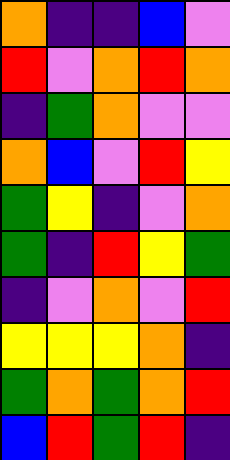[["orange", "indigo", "indigo", "blue", "violet"], ["red", "violet", "orange", "red", "orange"], ["indigo", "green", "orange", "violet", "violet"], ["orange", "blue", "violet", "red", "yellow"], ["green", "yellow", "indigo", "violet", "orange"], ["green", "indigo", "red", "yellow", "green"], ["indigo", "violet", "orange", "violet", "red"], ["yellow", "yellow", "yellow", "orange", "indigo"], ["green", "orange", "green", "orange", "red"], ["blue", "red", "green", "red", "indigo"]]